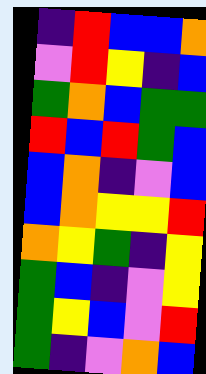[["indigo", "red", "blue", "blue", "orange"], ["violet", "red", "yellow", "indigo", "blue"], ["green", "orange", "blue", "green", "green"], ["red", "blue", "red", "green", "blue"], ["blue", "orange", "indigo", "violet", "blue"], ["blue", "orange", "yellow", "yellow", "red"], ["orange", "yellow", "green", "indigo", "yellow"], ["green", "blue", "indigo", "violet", "yellow"], ["green", "yellow", "blue", "violet", "red"], ["green", "indigo", "violet", "orange", "blue"]]